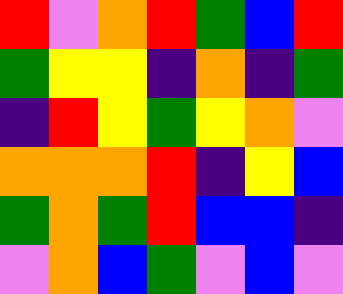[["red", "violet", "orange", "red", "green", "blue", "red"], ["green", "yellow", "yellow", "indigo", "orange", "indigo", "green"], ["indigo", "red", "yellow", "green", "yellow", "orange", "violet"], ["orange", "orange", "orange", "red", "indigo", "yellow", "blue"], ["green", "orange", "green", "red", "blue", "blue", "indigo"], ["violet", "orange", "blue", "green", "violet", "blue", "violet"]]